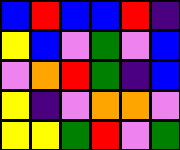[["blue", "red", "blue", "blue", "red", "indigo"], ["yellow", "blue", "violet", "green", "violet", "blue"], ["violet", "orange", "red", "green", "indigo", "blue"], ["yellow", "indigo", "violet", "orange", "orange", "violet"], ["yellow", "yellow", "green", "red", "violet", "green"]]